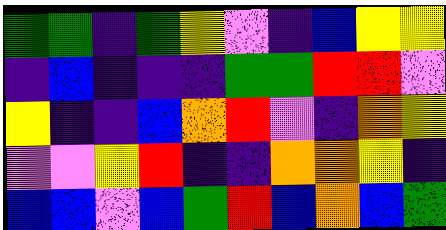[["green", "green", "indigo", "green", "yellow", "violet", "indigo", "blue", "yellow", "yellow"], ["indigo", "blue", "indigo", "indigo", "indigo", "green", "green", "red", "red", "violet"], ["yellow", "indigo", "indigo", "blue", "orange", "red", "violet", "indigo", "orange", "yellow"], ["violet", "violet", "yellow", "red", "indigo", "indigo", "orange", "orange", "yellow", "indigo"], ["blue", "blue", "violet", "blue", "green", "red", "blue", "orange", "blue", "green"]]